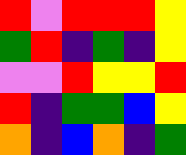[["red", "violet", "red", "red", "red", "yellow"], ["green", "red", "indigo", "green", "indigo", "yellow"], ["violet", "violet", "red", "yellow", "yellow", "red"], ["red", "indigo", "green", "green", "blue", "yellow"], ["orange", "indigo", "blue", "orange", "indigo", "green"]]